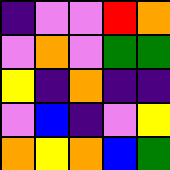[["indigo", "violet", "violet", "red", "orange"], ["violet", "orange", "violet", "green", "green"], ["yellow", "indigo", "orange", "indigo", "indigo"], ["violet", "blue", "indigo", "violet", "yellow"], ["orange", "yellow", "orange", "blue", "green"]]